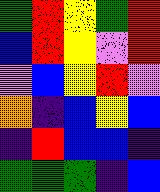[["green", "red", "yellow", "green", "red"], ["blue", "red", "yellow", "violet", "red"], ["violet", "blue", "yellow", "red", "violet"], ["orange", "indigo", "blue", "yellow", "blue"], ["indigo", "red", "blue", "blue", "indigo"], ["green", "green", "green", "indigo", "blue"]]